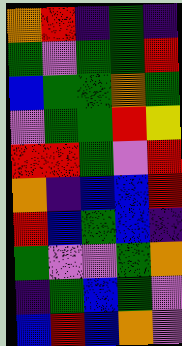[["orange", "red", "indigo", "green", "indigo"], ["green", "violet", "green", "green", "red"], ["blue", "green", "green", "orange", "green"], ["violet", "green", "green", "red", "yellow"], ["red", "red", "green", "violet", "red"], ["orange", "indigo", "blue", "blue", "red"], ["red", "blue", "green", "blue", "indigo"], ["green", "violet", "violet", "green", "orange"], ["indigo", "green", "blue", "green", "violet"], ["blue", "red", "blue", "orange", "violet"]]